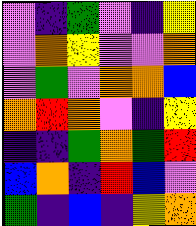[["violet", "indigo", "green", "violet", "indigo", "yellow"], ["violet", "orange", "yellow", "violet", "violet", "orange"], ["violet", "green", "violet", "orange", "orange", "blue"], ["orange", "red", "orange", "violet", "indigo", "yellow"], ["indigo", "indigo", "green", "orange", "green", "red"], ["blue", "orange", "indigo", "red", "blue", "violet"], ["green", "indigo", "blue", "indigo", "yellow", "orange"]]